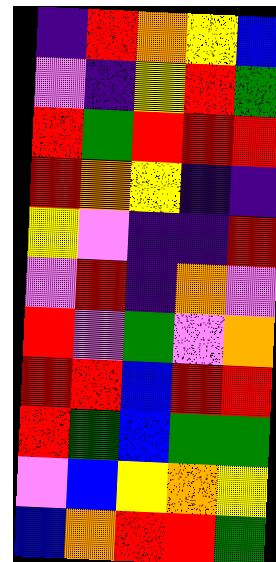[["indigo", "red", "orange", "yellow", "blue"], ["violet", "indigo", "yellow", "red", "green"], ["red", "green", "red", "red", "red"], ["red", "orange", "yellow", "indigo", "indigo"], ["yellow", "violet", "indigo", "indigo", "red"], ["violet", "red", "indigo", "orange", "violet"], ["red", "violet", "green", "violet", "orange"], ["red", "red", "blue", "red", "red"], ["red", "green", "blue", "green", "green"], ["violet", "blue", "yellow", "orange", "yellow"], ["blue", "orange", "red", "red", "green"]]